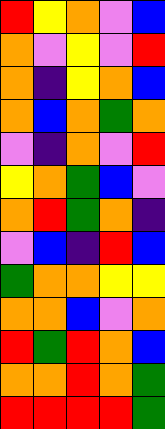[["red", "yellow", "orange", "violet", "blue"], ["orange", "violet", "yellow", "violet", "red"], ["orange", "indigo", "yellow", "orange", "blue"], ["orange", "blue", "orange", "green", "orange"], ["violet", "indigo", "orange", "violet", "red"], ["yellow", "orange", "green", "blue", "violet"], ["orange", "red", "green", "orange", "indigo"], ["violet", "blue", "indigo", "red", "blue"], ["green", "orange", "orange", "yellow", "yellow"], ["orange", "orange", "blue", "violet", "orange"], ["red", "green", "red", "orange", "blue"], ["orange", "orange", "red", "orange", "green"], ["red", "red", "red", "red", "green"]]